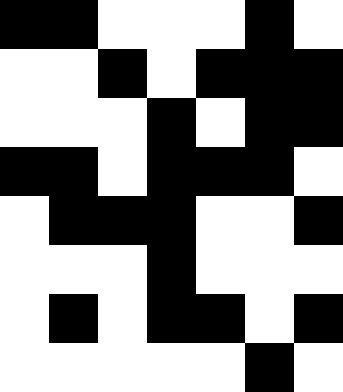[["black", "black", "white", "white", "white", "black", "white"], ["white", "white", "black", "white", "black", "black", "black"], ["white", "white", "white", "black", "white", "black", "black"], ["black", "black", "white", "black", "black", "black", "white"], ["white", "black", "black", "black", "white", "white", "black"], ["white", "white", "white", "black", "white", "white", "white"], ["white", "black", "white", "black", "black", "white", "black"], ["white", "white", "white", "white", "white", "black", "white"]]